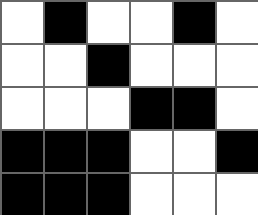[["white", "black", "white", "white", "black", "white"], ["white", "white", "black", "white", "white", "white"], ["white", "white", "white", "black", "black", "white"], ["black", "black", "black", "white", "white", "black"], ["black", "black", "black", "white", "white", "white"]]